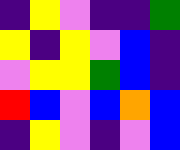[["indigo", "yellow", "violet", "indigo", "indigo", "green"], ["yellow", "indigo", "yellow", "violet", "blue", "indigo"], ["violet", "yellow", "yellow", "green", "blue", "indigo"], ["red", "blue", "violet", "blue", "orange", "blue"], ["indigo", "yellow", "violet", "indigo", "violet", "blue"]]